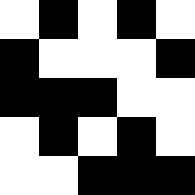[["white", "black", "white", "black", "white"], ["black", "white", "white", "white", "black"], ["black", "black", "black", "white", "white"], ["white", "black", "white", "black", "white"], ["white", "white", "black", "black", "black"]]